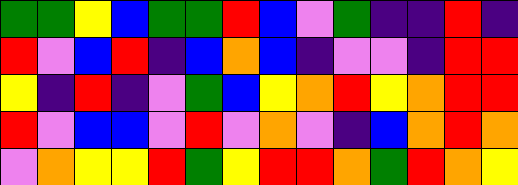[["green", "green", "yellow", "blue", "green", "green", "red", "blue", "violet", "green", "indigo", "indigo", "red", "indigo"], ["red", "violet", "blue", "red", "indigo", "blue", "orange", "blue", "indigo", "violet", "violet", "indigo", "red", "red"], ["yellow", "indigo", "red", "indigo", "violet", "green", "blue", "yellow", "orange", "red", "yellow", "orange", "red", "red"], ["red", "violet", "blue", "blue", "violet", "red", "violet", "orange", "violet", "indigo", "blue", "orange", "red", "orange"], ["violet", "orange", "yellow", "yellow", "red", "green", "yellow", "red", "red", "orange", "green", "red", "orange", "yellow"]]